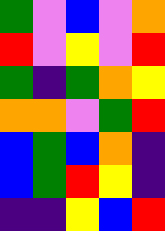[["green", "violet", "blue", "violet", "orange"], ["red", "violet", "yellow", "violet", "red"], ["green", "indigo", "green", "orange", "yellow"], ["orange", "orange", "violet", "green", "red"], ["blue", "green", "blue", "orange", "indigo"], ["blue", "green", "red", "yellow", "indigo"], ["indigo", "indigo", "yellow", "blue", "red"]]